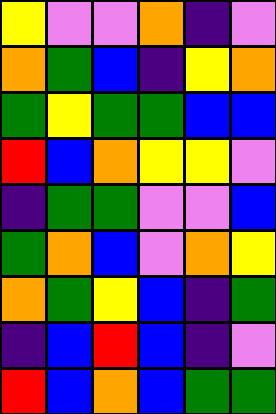[["yellow", "violet", "violet", "orange", "indigo", "violet"], ["orange", "green", "blue", "indigo", "yellow", "orange"], ["green", "yellow", "green", "green", "blue", "blue"], ["red", "blue", "orange", "yellow", "yellow", "violet"], ["indigo", "green", "green", "violet", "violet", "blue"], ["green", "orange", "blue", "violet", "orange", "yellow"], ["orange", "green", "yellow", "blue", "indigo", "green"], ["indigo", "blue", "red", "blue", "indigo", "violet"], ["red", "blue", "orange", "blue", "green", "green"]]